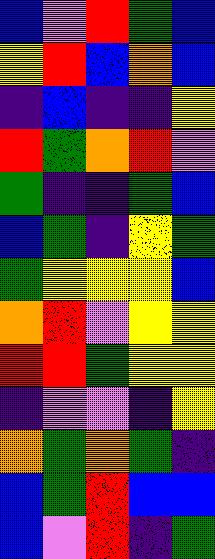[["blue", "violet", "red", "green", "blue"], ["yellow", "red", "blue", "orange", "blue"], ["indigo", "blue", "indigo", "indigo", "yellow"], ["red", "green", "orange", "red", "violet"], ["green", "indigo", "indigo", "green", "blue"], ["blue", "green", "indigo", "yellow", "green"], ["green", "yellow", "yellow", "yellow", "blue"], ["orange", "red", "violet", "yellow", "yellow"], ["red", "red", "green", "yellow", "yellow"], ["indigo", "violet", "violet", "indigo", "yellow"], ["orange", "green", "orange", "green", "indigo"], ["blue", "green", "red", "blue", "blue"], ["blue", "violet", "red", "indigo", "green"]]